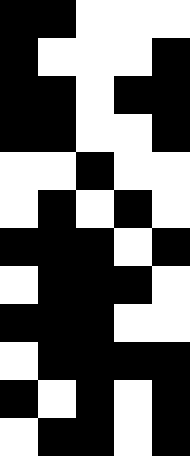[["black", "black", "white", "white", "white"], ["black", "white", "white", "white", "black"], ["black", "black", "white", "black", "black"], ["black", "black", "white", "white", "black"], ["white", "white", "black", "white", "white"], ["white", "black", "white", "black", "white"], ["black", "black", "black", "white", "black"], ["white", "black", "black", "black", "white"], ["black", "black", "black", "white", "white"], ["white", "black", "black", "black", "black"], ["black", "white", "black", "white", "black"], ["white", "black", "black", "white", "black"]]